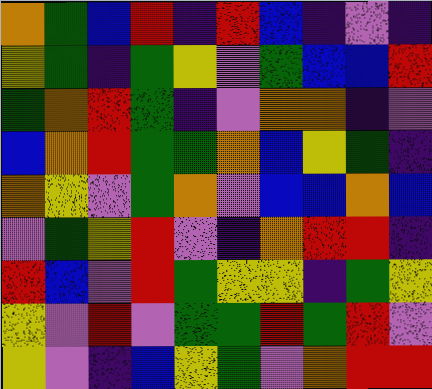[["orange", "green", "blue", "red", "indigo", "red", "blue", "indigo", "violet", "indigo"], ["yellow", "green", "indigo", "green", "yellow", "violet", "green", "blue", "blue", "red"], ["green", "orange", "red", "green", "indigo", "violet", "orange", "orange", "indigo", "violet"], ["blue", "orange", "red", "green", "green", "orange", "blue", "yellow", "green", "indigo"], ["orange", "yellow", "violet", "green", "orange", "violet", "blue", "blue", "orange", "blue"], ["violet", "green", "yellow", "red", "violet", "indigo", "orange", "red", "red", "indigo"], ["red", "blue", "violet", "red", "green", "yellow", "yellow", "indigo", "green", "yellow"], ["yellow", "violet", "red", "violet", "green", "green", "red", "green", "red", "violet"], ["yellow", "violet", "indigo", "blue", "yellow", "green", "violet", "orange", "red", "red"]]